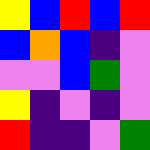[["yellow", "blue", "red", "blue", "red"], ["blue", "orange", "blue", "indigo", "violet"], ["violet", "violet", "blue", "green", "violet"], ["yellow", "indigo", "violet", "indigo", "violet"], ["red", "indigo", "indigo", "violet", "green"]]